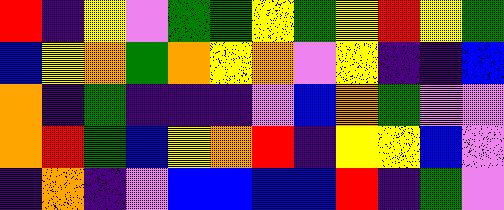[["red", "indigo", "yellow", "violet", "green", "green", "yellow", "green", "yellow", "red", "yellow", "green"], ["blue", "yellow", "orange", "green", "orange", "yellow", "orange", "violet", "yellow", "indigo", "indigo", "blue"], ["orange", "indigo", "green", "indigo", "indigo", "indigo", "violet", "blue", "orange", "green", "violet", "violet"], ["orange", "red", "green", "blue", "yellow", "orange", "red", "indigo", "yellow", "yellow", "blue", "violet"], ["indigo", "orange", "indigo", "violet", "blue", "blue", "blue", "blue", "red", "indigo", "green", "violet"]]